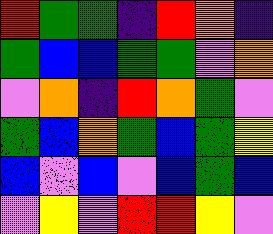[["red", "green", "green", "indigo", "red", "orange", "indigo"], ["green", "blue", "blue", "green", "green", "violet", "orange"], ["violet", "orange", "indigo", "red", "orange", "green", "violet"], ["green", "blue", "orange", "green", "blue", "green", "yellow"], ["blue", "violet", "blue", "violet", "blue", "green", "blue"], ["violet", "yellow", "violet", "red", "red", "yellow", "violet"]]